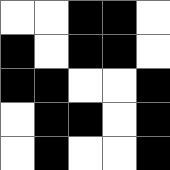[["white", "white", "black", "black", "white"], ["black", "white", "black", "black", "white"], ["black", "black", "white", "white", "black"], ["white", "black", "black", "white", "black"], ["white", "black", "white", "white", "black"]]